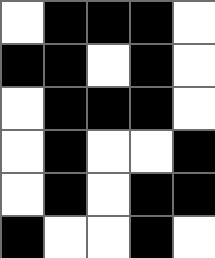[["white", "black", "black", "black", "white"], ["black", "black", "white", "black", "white"], ["white", "black", "black", "black", "white"], ["white", "black", "white", "white", "black"], ["white", "black", "white", "black", "black"], ["black", "white", "white", "black", "white"]]